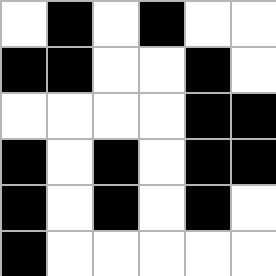[["white", "black", "white", "black", "white", "white"], ["black", "black", "white", "white", "black", "white"], ["white", "white", "white", "white", "black", "black"], ["black", "white", "black", "white", "black", "black"], ["black", "white", "black", "white", "black", "white"], ["black", "white", "white", "white", "white", "white"]]